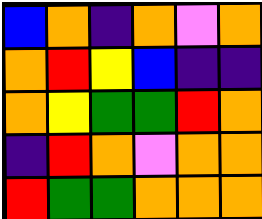[["blue", "orange", "indigo", "orange", "violet", "orange"], ["orange", "red", "yellow", "blue", "indigo", "indigo"], ["orange", "yellow", "green", "green", "red", "orange"], ["indigo", "red", "orange", "violet", "orange", "orange"], ["red", "green", "green", "orange", "orange", "orange"]]